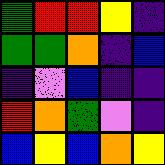[["green", "red", "red", "yellow", "indigo"], ["green", "green", "orange", "indigo", "blue"], ["indigo", "violet", "blue", "indigo", "indigo"], ["red", "orange", "green", "violet", "indigo"], ["blue", "yellow", "blue", "orange", "yellow"]]